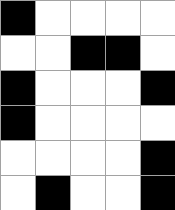[["black", "white", "white", "white", "white"], ["white", "white", "black", "black", "white"], ["black", "white", "white", "white", "black"], ["black", "white", "white", "white", "white"], ["white", "white", "white", "white", "black"], ["white", "black", "white", "white", "black"]]